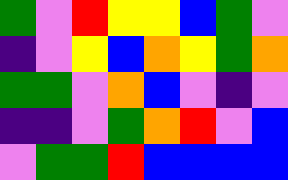[["green", "violet", "red", "yellow", "yellow", "blue", "green", "violet"], ["indigo", "violet", "yellow", "blue", "orange", "yellow", "green", "orange"], ["green", "green", "violet", "orange", "blue", "violet", "indigo", "violet"], ["indigo", "indigo", "violet", "green", "orange", "red", "violet", "blue"], ["violet", "green", "green", "red", "blue", "blue", "blue", "blue"]]